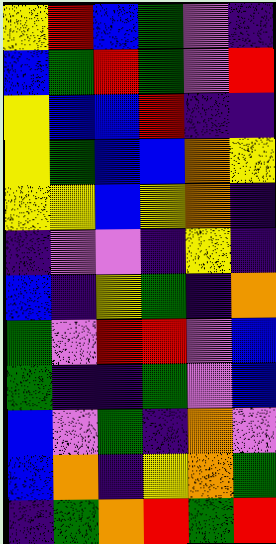[["yellow", "red", "blue", "green", "violet", "indigo"], ["blue", "green", "red", "green", "violet", "red"], ["yellow", "blue", "blue", "red", "indigo", "indigo"], ["yellow", "green", "blue", "blue", "orange", "yellow"], ["yellow", "yellow", "blue", "yellow", "orange", "indigo"], ["indigo", "violet", "violet", "indigo", "yellow", "indigo"], ["blue", "indigo", "yellow", "green", "indigo", "orange"], ["green", "violet", "red", "red", "violet", "blue"], ["green", "indigo", "indigo", "green", "violet", "blue"], ["blue", "violet", "green", "indigo", "orange", "violet"], ["blue", "orange", "indigo", "yellow", "orange", "green"], ["indigo", "green", "orange", "red", "green", "red"]]